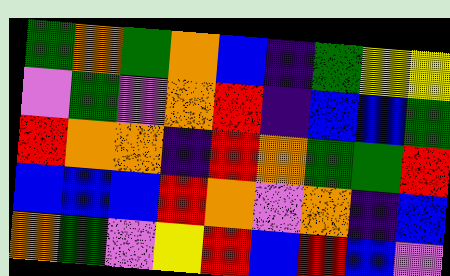[["green", "orange", "green", "orange", "blue", "indigo", "green", "yellow", "yellow"], ["violet", "green", "violet", "orange", "red", "indigo", "blue", "blue", "green"], ["red", "orange", "orange", "indigo", "red", "orange", "green", "green", "red"], ["blue", "blue", "blue", "red", "orange", "violet", "orange", "indigo", "blue"], ["orange", "green", "violet", "yellow", "red", "blue", "red", "blue", "violet"]]